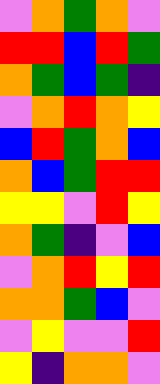[["violet", "orange", "green", "orange", "violet"], ["red", "red", "blue", "red", "green"], ["orange", "green", "blue", "green", "indigo"], ["violet", "orange", "red", "orange", "yellow"], ["blue", "red", "green", "orange", "blue"], ["orange", "blue", "green", "red", "red"], ["yellow", "yellow", "violet", "red", "yellow"], ["orange", "green", "indigo", "violet", "blue"], ["violet", "orange", "red", "yellow", "red"], ["orange", "orange", "green", "blue", "violet"], ["violet", "yellow", "violet", "violet", "red"], ["yellow", "indigo", "orange", "orange", "violet"]]